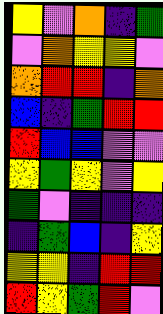[["yellow", "violet", "orange", "indigo", "green"], ["violet", "orange", "yellow", "yellow", "violet"], ["orange", "red", "red", "indigo", "orange"], ["blue", "indigo", "green", "red", "red"], ["red", "blue", "blue", "violet", "violet"], ["yellow", "green", "yellow", "violet", "yellow"], ["green", "violet", "indigo", "indigo", "indigo"], ["indigo", "green", "blue", "indigo", "yellow"], ["yellow", "yellow", "indigo", "red", "red"], ["red", "yellow", "green", "red", "violet"]]